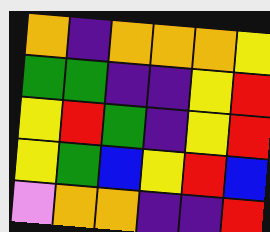[["orange", "indigo", "orange", "orange", "orange", "yellow"], ["green", "green", "indigo", "indigo", "yellow", "red"], ["yellow", "red", "green", "indigo", "yellow", "red"], ["yellow", "green", "blue", "yellow", "red", "blue"], ["violet", "orange", "orange", "indigo", "indigo", "red"]]